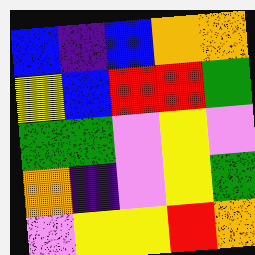[["blue", "indigo", "blue", "orange", "orange"], ["yellow", "blue", "red", "red", "green"], ["green", "green", "violet", "yellow", "violet"], ["orange", "indigo", "violet", "yellow", "green"], ["violet", "yellow", "yellow", "red", "orange"]]